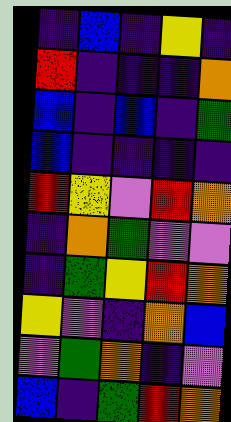[["indigo", "blue", "indigo", "yellow", "indigo"], ["red", "indigo", "indigo", "indigo", "orange"], ["blue", "indigo", "blue", "indigo", "green"], ["blue", "indigo", "indigo", "indigo", "indigo"], ["red", "yellow", "violet", "red", "orange"], ["indigo", "orange", "green", "violet", "violet"], ["indigo", "green", "yellow", "red", "orange"], ["yellow", "violet", "indigo", "orange", "blue"], ["violet", "green", "orange", "indigo", "violet"], ["blue", "indigo", "green", "red", "orange"]]